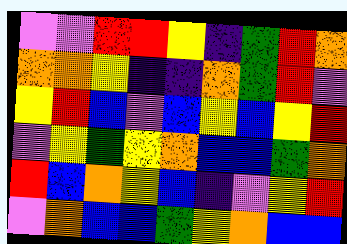[["violet", "violet", "red", "red", "yellow", "indigo", "green", "red", "orange"], ["orange", "orange", "yellow", "indigo", "indigo", "orange", "green", "red", "violet"], ["yellow", "red", "blue", "violet", "blue", "yellow", "blue", "yellow", "red"], ["violet", "yellow", "green", "yellow", "orange", "blue", "blue", "green", "orange"], ["red", "blue", "orange", "yellow", "blue", "indigo", "violet", "yellow", "red"], ["violet", "orange", "blue", "blue", "green", "yellow", "orange", "blue", "blue"]]